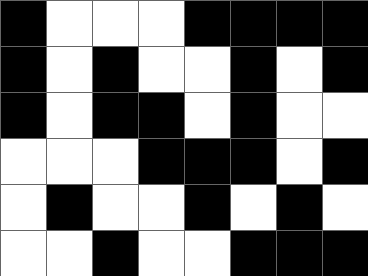[["black", "white", "white", "white", "black", "black", "black", "black"], ["black", "white", "black", "white", "white", "black", "white", "black"], ["black", "white", "black", "black", "white", "black", "white", "white"], ["white", "white", "white", "black", "black", "black", "white", "black"], ["white", "black", "white", "white", "black", "white", "black", "white"], ["white", "white", "black", "white", "white", "black", "black", "black"]]